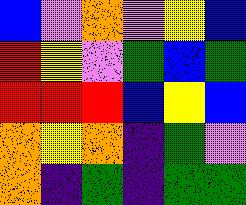[["blue", "violet", "orange", "violet", "yellow", "blue"], ["red", "yellow", "violet", "green", "blue", "green"], ["red", "red", "red", "blue", "yellow", "blue"], ["orange", "yellow", "orange", "indigo", "green", "violet"], ["orange", "indigo", "green", "indigo", "green", "green"]]